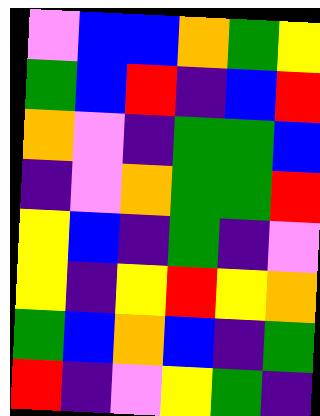[["violet", "blue", "blue", "orange", "green", "yellow"], ["green", "blue", "red", "indigo", "blue", "red"], ["orange", "violet", "indigo", "green", "green", "blue"], ["indigo", "violet", "orange", "green", "green", "red"], ["yellow", "blue", "indigo", "green", "indigo", "violet"], ["yellow", "indigo", "yellow", "red", "yellow", "orange"], ["green", "blue", "orange", "blue", "indigo", "green"], ["red", "indigo", "violet", "yellow", "green", "indigo"]]